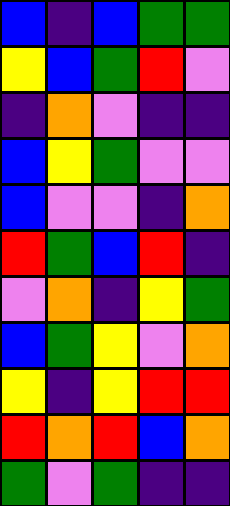[["blue", "indigo", "blue", "green", "green"], ["yellow", "blue", "green", "red", "violet"], ["indigo", "orange", "violet", "indigo", "indigo"], ["blue", "yellow", "green", "violet", "violet"], ["blue", "violet", "violet", "indigo", "orange"], ["red", "green", "blue", "red", "indigo"], ["violet", "orange", "indigo", "yellow", "green"], ["blue", "green", "yellow", "violet", "orange"], ["yellow", "indigo", "yellow", "red", "red"], ["red", "orange", "red", "blue", "orange"], ["green", "violet", "green", "indigo", "indigo"]]